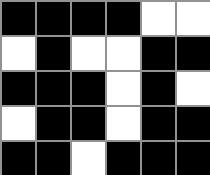[["black", "black", "black", "black", "white", "white"], ["white", "black", "white", "white", "black", "black"], ["black", "black", "black", "white", "black", "white"], ["white", "black", "black", "white", "black", "black"], ["black", "black", "white", "black", "black", "black"]]